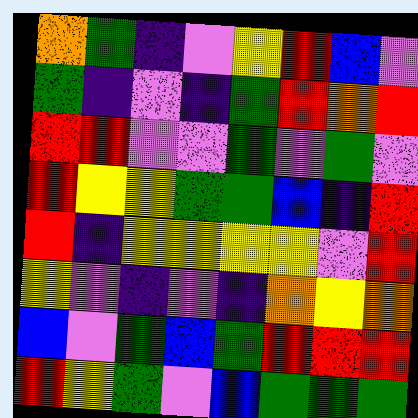[["orange", "green", "indigo", "violet", "yellow", "red", "blue", "violet"], ["green", "indigo", "violet", "indigo", "green", "red", "orange", "red"], ["red", "red", "violet", "violet", "green", "violet", "green", "violet"], ["red", "yellow", "yellow", "green", "green", "blue", "indigo", "red"], ["red", "indigo", "yellow", "yellow", "yellow", "yellow", "violet", "red"], ["yellow", "violet", "indigo", "violet", "indigo", "orange", "yellow", "orange"], ["blue", "violet", "green", "blue", "green", "red", "red", "red"], ["red", "yellow", "green", "violet", "blue", "green", "green", "green"]]